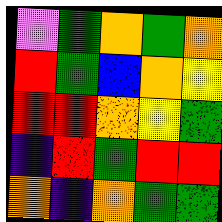[["violet", "green", "orange", "green", "orange"], ["red", "green", "blue", "orange", "yellow"], ["red", "red", "orange", "yellow", "green"], ["indigo", "red", "green", "red", "red"], ["orange", "indigo", "orange", "green", "green"]]